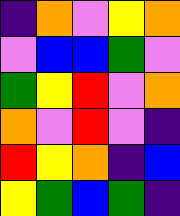[["indigo", "orange", "violet", "yellow", "orange"], ["violet", "blue", "blue", "green", "violet"], ["green", "yellow", "red", "violet", "orange"], ["orange", "violet", "red", "violet", "indigo"], ["red", "yellow", "orange", "indigo", "blue"], ["yellow", "green", "blue", "green", "indigo"]]